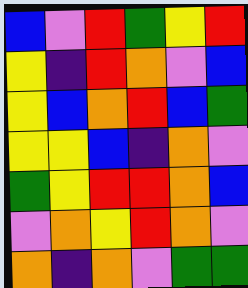[["blue", "violet", "red", "green", "yellow", "red"], ["yellow", "indigo", "red", "orange", "violet", "blue"], ["yellow", "blue", "orange", "red", "blue", "green"], ["yellow", "yellow", "blue", "indigo", "orange", "violet"], ["green", "yellow", "red", "red", "orange", "blue"], ["violet", "orange", "yellow", "red", "orange", "violet"], ["orange", "indigo", "orange", "violet", "green", "green"]]